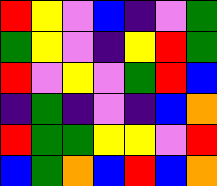[["red", "yellow", "violet", "blue", "indigo", "violet", "green"], ["green", "yellow", "violet", "indigo", "yellow", "red", "green"], ["red", "violet", "yellow", "violet", "green", "red", "blue"], ["indigo", "green", "indigo", "violet", "indigo", "blue", "orange"], ["red", "green", "green", "yellow", "yellow", "violet", "red"], ["blue", "green", "orange", "blue", "red", "blue", "orange"]]